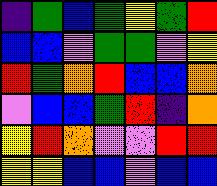[["indigo", "green", "blue", "green", "yellow", "green", "red"], ["blue", "blue", "violet", "green", "green", "violet", "yellow"], ["red", "green", "orange", "red", "blue", "blue", "orange"], ["violet", "blue", "blue", "green", "red", "indigo", "orange"], ["yellow", "red", "orange", "violet", "violet", "red", "red"], ["yellow", "yellow", "blue", "blue", "violet", "blue", "blue"]]